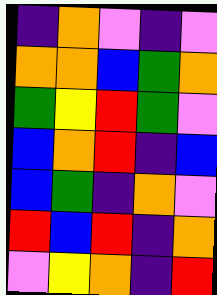[["indigo", "orange", "violet", "indigo", "violet"], ["orange", "orange", "blue", "green", "orange"], ["green", "yellow", "red", "green", "violet"], ["blue", "orange", "red", "indigo", "blue"], ["blue", "green", "indigo", "orange", "violet"], ["red", "blue", "red", "indigo", "orange"], ["violet", "yellow", "orange", "indigo", "red"]]